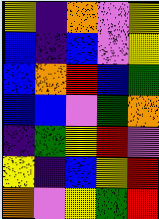[["yellow", "indigo", "orange", "violet", "yellow"], ["blue", "indigo", "blue", "violet", "yellow"], ["blue", "orange", "red", "blue", "green"], ["blue", "blue", "violet", "green", "orange"], ["indigo", "green", "yellow", "red", "violet"], ["yellow", "indigo", "blue", "yellow", "red"], ["orange", "violet", "yellow", "green", "red"]]